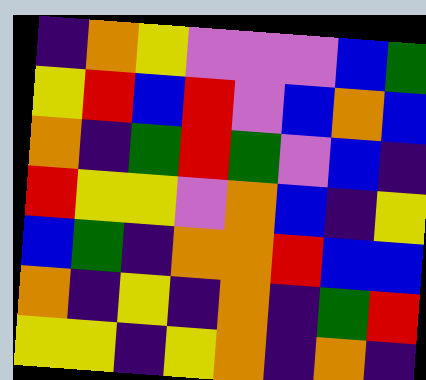[["indigo", "orange", "yellow", "violet", "violet", "violet", "blue", "green"], ["yellow", "red", "blue", "red", "violet", "blue", "orange", "blue"], ["orange", "indigo", "green", "red", "green", "violet", "blue", "indigo"], ["red", "yellow", "yellow", "violet", "orange", "blue", "indigo", "yellow"], ["blue", "green", "indigo", "orange", "orange", "red", "blue", "blue"], ["orange", "indigo", "yellow", "indigo", "orange", "indigo", "green", "red"], ["yellow", "yellow", "indigo", "yellow", "orange", "indigo", "orange", "indigo"]]